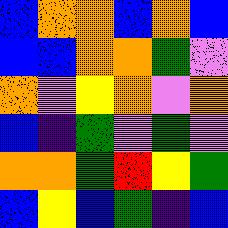[["blue", "orange", "orange", "blue", "orange", "blue"], ["blue", "blue", "orange", "orange", "green", "violet"], ["orange", "violet", "yellow", "orange", "violet", "orange"], ["blue", "indigo", "green", "violet", "green", "violet"], ["orange", "orange", "green", "red", "yellow", "green"], ["blue", "yellow", "blue", "green", "indigo", "blue"]]